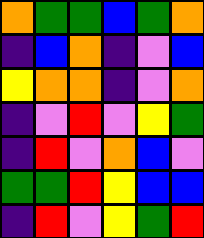[["orange", "green", "green", "blue", "green", "orange"], ["indigo", "blue", "orange", "indigo", "violet", "blue"], ["yellow", "orange", "orange", "indigo", "violet", "orange"], ["indigo", "violet", "red", "violet", "yellow", "green"], ["indigo", "red", "violet", "orange", "blue", "violet"], ["green", "green", "red", "yellow", "blue", "blue"], ["indigo", "red", "violet", "yellow", "green", "red"]]